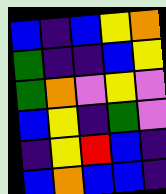[["blue", "indigo", "blue", "yellow", "orange"], ["green", "indigo", "indigo", "blue", "yellow"], ["green", "orange", "violet", "yellow", "violet"], ["blue", "yellow", "indigo", "green", "violet"], ["indigo", "yellow", "red", "blue", "indigo"], ["blue", "orange", "blue", "blue", "indigo"]]